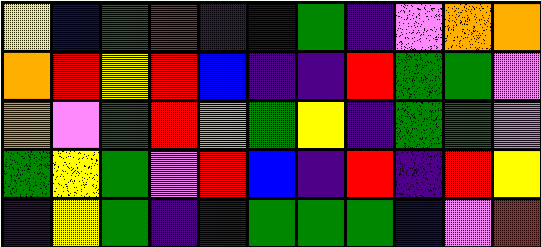[["yellow", "blue", "green", "red", "indigo", "blue", "green", "indigo", "violet", "orange", "orange"], ["orange", "red", "yellow", "red", "blue", "indigo", "indigo", "red", "green", "green", "violet"], ["orange", "violet", "green", "red", "orange", "green", "yellow", "indigo", "green", "green", "violet"], ["green", "yellow", "green", "violet", "red", "blue", "indigo", "red", "indigo", "red", "yellow"], ["indigo", "yellow", "green", "indigo", "indigo", "green", "green", "green", "blue", "violet", "red"]]